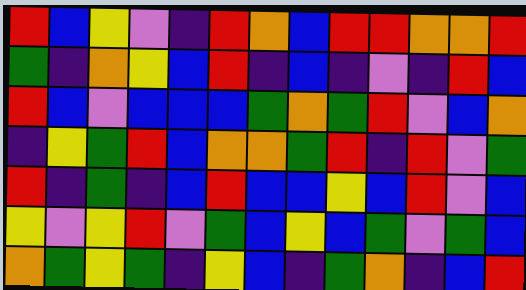[["red", "blue", "yellow", "violet", "indigo", "red", "orange", "blue", "red", "red", "orange", "orange", "red"], ["green", "indigo", "orange", "yellow", "blue", "red", "indigo", "blue", "indigo", "violet", "indigo", "red", "blue"], ["red", "blue", "violet", "blue", "blue", "blue", "green", "orange", "green", "red", "violet", "blue", "orange"], ["indigo", "yellow", "green", "red", "blue", "orange", "orange", "green", "red", "indigo", "red", "violet", "green"], ["red", "indigo", "green", "indigo", "blue", "red", "blue", "blue", "yellow", "blue", "red", "violet", "blue"], ["yellow", "violet", "yellow", "red", "violet", "green", "blue", "yellow", "blue", "green", "violet", "green", "blue"], ["orange", "green", "yellow", "green", "indigo", "yellow", "blue", "indigo", "green", "orange", "indigo", "blue", "red"]]